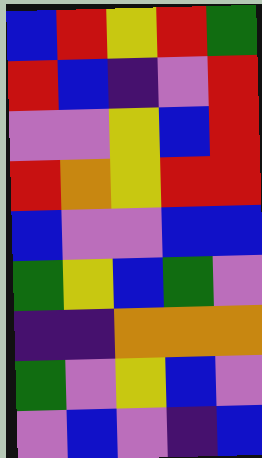[["blue", "red", "yellow", "red", "green"], ["red", "blue", "indigo", "violet", "red"], ["violet", "violet", "yellow", "blue", "red"], ["red", "orange", "yellow", "red", "red"], ["blue", "violet", "violet", "blue", "blue"], ["green", "yellow", "blue", "green", "violet"], ["indigo", "indigo", "orange", "orange", "orange"], ["green", "violet", "yellow", "blue", "violet"], ["violet", "blue", "violet", "indigo", "blue"]]